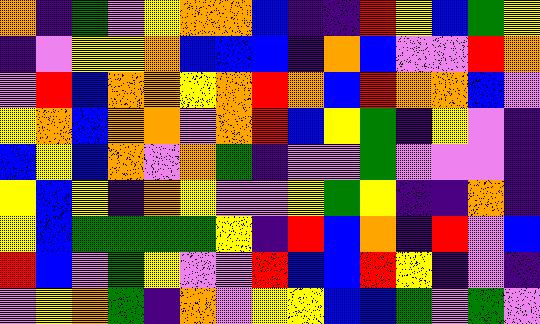[["orange", "indigo", "green", "violet", "yellow", "orange", "orange", "blue", "indigo", "indigo", "red", "yellow", "blue", "green", "yellow"], ["indigo", "violet", "yellow", "yellow", "orange", "blue", "blue", "blue", "indigo", "orange", "blue", "violet", "violet", "red", "orange"], ["violet", "red", "blue", "orange", "orange", "yellow", "orange", "red", "orange", "blue", "red", "orange", "orange", "blue", "violet"], ["yellow", "orange", "blue", "orange", "orange", "violet", "orange", "red", "blue", "yellow", "green", "indigo", "yellow", "violet", "indigo"], ["blue", "yellow", "blue", "orange", "violet", "orange", "green", "indigo", "violet", "violet", "green", "violet", "violet", "violet", "indigo"], ["yellow", "blue", "yellow", "indigo", "orange", "yellow", "violet", "violet", "yellow", "green", "yellow", "indigo", "indigo", "orange", "indigo"], ["yellow", "blue", "green", "green", "green", "green", "yellow", "indigo", "red", "blue", "orange", "indigo", "red", "violet", "blue"], ["red", "blue", "violet", "green", "yellow", "violet", "violet", "red", "blue", "blue", "red", "yellow", "indigo", "violet", "indigo"], ["violet", "yellow", "orange", "green", "indigo", "orange", "violet", "yellow", "yellow", "blue", "blue", "green", "violet", "green", "violet"]]